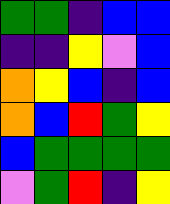[["green", "green", "indigo", "blue", "blue"], ["indigo", "indigo", "yellow", "violet", "blue"], ["orange", "yellow", "blue", "indigo", "blue"], ["orange", "blue", "red", "green", "yellow"], ["blue", "green", "green", "green", "green"], ["violet", "green", "red", "indigo", "yellow"]]